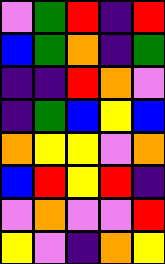[["violet", "green", "red", "indigo", "red"], ["blue", "green", "orange", "indigo", "green"], ["indigo", "indigo", "red", "orange", "violet"], ["indigo", "green", "blue", "yellow", "blue"], ["orange", "yellow", "yellow", "violet", "orange"], ["blue", "red", "yellow", "red", "indigo"], ["violet", "orange", "violet", "violet", "red"], ["yellow", "violet", "indigo", "orange", "yellow"]]